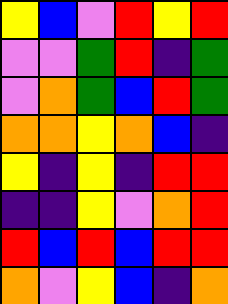[["yellow", "blue", "violet", "red", "yellow", "red"], ["violet", "violet", "green", "red", "indigo", "green"], ["violet", "orange", "green", "blue", "red", "green"], ["orange", "orange", "yellow", "orange", "blue", "indigo"], ["yellow", "indigo", "yellow", "indigo", "red", "red"], ["indigo", "indigo", "yellow", "violet", "orange", "red"], ["red", "blue", "red", "blue", "red", "red"], ["orange", "violet", "yellow", "blue", "indigo", "orange"]]